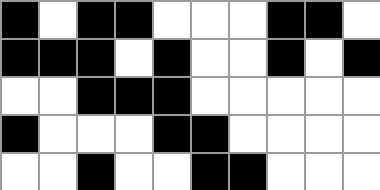[["black", "white", "black", "black", "white", "white", "white", "black", "black", "white"], ["black", "black", "black", "white", "black", "white", "white", "black", "white", "black"], ["white", "white", "black", "black", "black", "white", "white", "white", "white", "white"], ["black", "white", "white", "white", "black", "black", "white", "white", "white", "white"], ["white", "white", "black", "white", "white", "black", "black", "white", "white", "white"]]